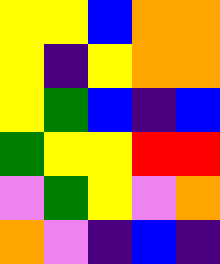[["yellow", "yellow", "blue", "orange", "orange"], ["yellow", "indigo", "yellow", "orange", "orange"], ["yellow", "green", "blue", "indigo", "blue"], ["green", "yellow", "yellow", "red", "red"], ["violet", "green", "yellow", "violet", "orange"], ["orange", "violet", "indigo", "blue", "indigo"]]